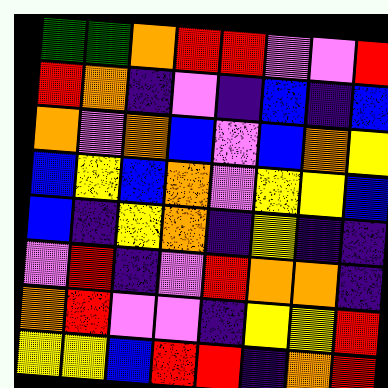[["green", "green", "orange", "red", "red", "violet", "violet", "red"], ["red", "orange", "indigo", "violet", "indigo", "blue", "indigo", "blue"], ["orange", "violet", "orange", "blue", "violet", "blue", "orange", "yellow"], ["blue", "yellow", "blue", "orange", "violet", "yellow", "yellow", "blue"], ["blue", "indigo", "yellow", "orange", "indigo", "yellow", "indigo", "indigo"], ["violet", "red", "indigo", "violet", "red", "orange", "orange", "indigo"], ["orange", "red", "violet", "violet", "indigo", "yellow", "yellow", "red"], ["yellow", "yellow", "blue", "red", "red", "indigo", "orange", "red"]]